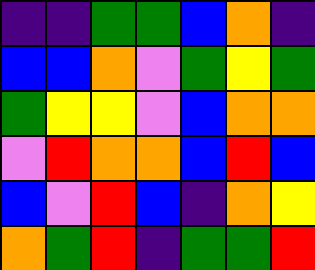[["indigo", "indigo", "green", "green", "blue", "orange", "indigo"], ["blue", "blue", "orange", "violet", "green", "yellow", "green"], ["green", "yellow", "yellow", "violet", "blue", "orange", "orange"], ["violet", "red", "orange", "orange", "blue", "red", "blue"], ["blue", "violet", "red", "blue", "indigo", "orange", "yellow"], ["orange", "green", "red", "indigo", "green", "green", "red"]]